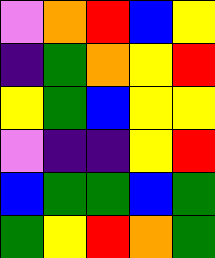[["violet", "orange", "red", "blue", "yellow"], ["indigo", "green", "orange", "yellow", "red"], ["yellow", "green", "blue", "yellow", "yellow"], ["violet", "indigo", "indigo", "yellow", "red"], ["blue", "green", "green", "blue", "green"], ["green", "yellow", "red", "orange", "green"]]